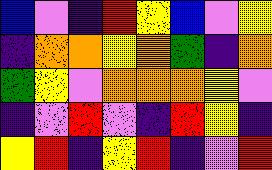[["blue", "violet", "indigo", "red", "yellow", "blue", "violet", "yellow"], ["indigo", "orange", "orange", "yellow", "orange", "green", "indigo", "orange"], ["green", "yellow", "violet", "orange", "orange", "orange", "yellow", "violet"], ["indigo", "violet", "red", "violet", "indigo", "red", "yellow", "indigo"], ["yellow", "red", "indigo", "yellow", "red", "indigo", "violet", "red"]]